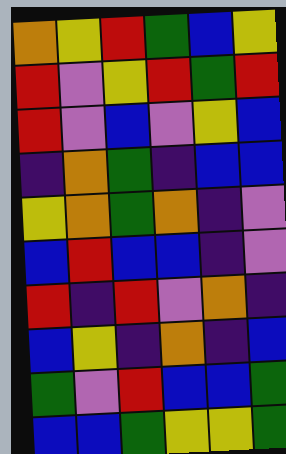[["orange", "yellow", "red", "green", "blue", "yellow"], ["red", "violet", "yellow", "red", "green", "red"], ["red", "violet", "blue", "violet", "yellow", "blue"], ["indigo", "orange", "green", "indigo", "blue", "blue"], ["yellow", "orange", "green", "orange", "indigo", "violet"], ["blue", "red", "blue", "blue", "indigo", "violet"], ["red", "indigo", "red", "violet", "orange", "indigo"], ["blue", "yellow", "indigo", "orange", "indigo", "blue"], ["green", "violet", "red", "blue", "blue", "green"], ["blue", "blue", "green", "yellow", "yellow", "green"]]